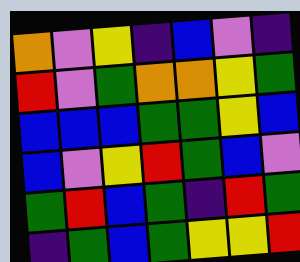[["orange", "violet", "yellow", "indigo", "blue", "violet", "indigo"], ["red", "violet", "green", "orange", "orange", "yellow", "green"], ["blue", "blue", "blue", "green", "green", "yellow", "blue"], ["blue", "violet", "yellow", "red", "green", "blue", "violet"], ["green", "red", "blue", "green", "indigo", "red", "green"], ["indigo", "green", "blue", "green", "yellow", "yellow", "red"]]